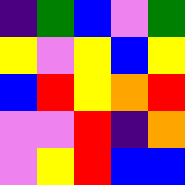[["indigo", "green", "blue", "violet", "green"], ["yellow", "violet", "yellow", "blue", "yellow"], ["blue", "red", "yellow", "orange", "red"], ["violet", "violet", "red", "indigo", "orange"], ["violet", "yellow", "red", "blue", "blue"]]